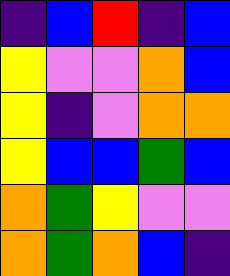[["indigo", "blue", "red", "indigo", "blue"], ["yellow", "violet", "violet", "orange", "blue"], ["yellow", "indigo", "violet", "orange", "orange"], ["yellow", "blue", "blue", "green", "blue"], ["orange", "green", "yellow", "violet", "violet"], ["orange", "green", "orange", "blue", "indigo"]]